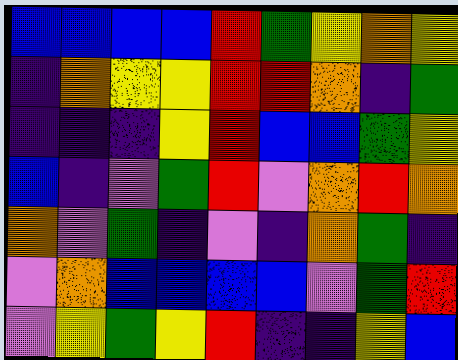[["blue", "blue", "blue", "blue", "red", "green", "yellow", "orange", "yellow"], ["indigo", "orange", "yellow", "yellow", "red", "red", "orange", "indigo", "green"], ["indigo", "indigo", "indigo", "yellow", "red", "blue", "blue", "green", "yellow"], ["blue", "indigo", "violet", "green", "red", "violet", "orange", "red", "orange"], ["orange", "violet", "green", "indigo", "violet", "indigo", "orange", "green", "indigo"], ["violet", "orange", "blue", "blue", "blue", "blue", "violet", "green", "red"], ["violet", "yellow", "green", "yellow", "red", "indigo", "indigo", "yellow", "blue"]]